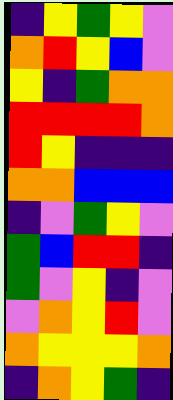[["indigo", "yellow", "green", "yellow", "violet"], ["orange", "red", "yellow", "blue", "violet"], ["yellow", "indigo", "green", "orange", "orange"], ["red", "red", "red", "red", "orange"], ["red", "yellow", "indigo", "indigo", "indigo"], ["orange", "orange", "blue", "blue", "blue"], ["indigo", "violet", "green", "yellow", "violet"], ["green", "blue", "red", "red", "indigo"], ["green", "violet", "yellow", "indigo", "violet"], ["violet", "orange", "yellow", "red", "violet"], ["orange", "yellow", "yellow", "yellow", "orange"], ["indigo", "orange", "yellow", "green", "indigo"]]